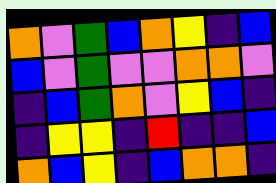[["orange", "violet", "green", "blue", "orange", "yellow", "indigo", "blue"], ["blue", "violet", "green", "violet", "violet", "orange", "orange", "violet"], ["indigo", "blue", "green", "orange", "violet", "yellow", "blue", "indigo"], ["indigo", "yellow", "yellow", "indigo", "red", "indigo", "indigo", "blue"], ["orange", "blue", "yellow", "indigo", "blue", "orange", "orange", "indigo"]]